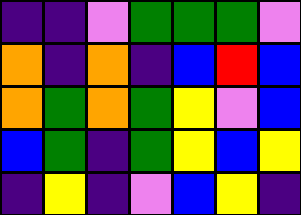[["indigo", "indigo", "violet", "green", "green", "green", "violet"], ["orange", "indigo", "orange", "indigo", "blue", "red", "blue"], ["orange", "green", "orange", "green", "yellow", "violet", "blue"], ["blue", "green", "indigo", "green", "yellow", "blue", "yellow"], ["indigo", "yellow", "indigo", "violet", "blue", "yellow", "indigo"]]